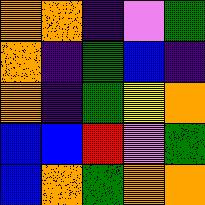[["orange", "orange", "indigo", "violet", "green"], ["orange", "indigo", "green", "blue", "indigo"], ["orange", "indigo", "green", "yellow", "orange"], ["blue", "blue", "red", "violet", "green"], ["blue", "orange", "green", "orange", "orange"]]